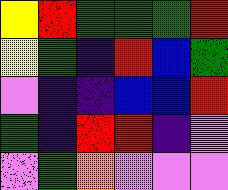[["yellow", "red", "green", "green", "green", "red"], ["yellow", "green", "indigo", "red", "blue", "green"], ["violet", "indigo", "indigo", "blue", "blue", "red"], ["green", "indigo", "red", "red", "indigo", "violet"], ["violet", "green", "orange", "violet", "violet", "violet"]]